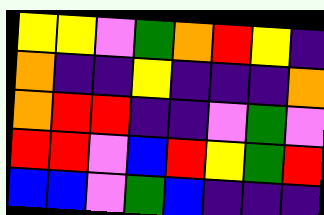[["yellow", "yellow", "violet", "green", "orange", "red", "yellow", "indigo"], ["orange", "indigo", "indigo", "yellow", "indigo", "indigo", "indigo", "orange"], ["orange", "red", "red", "indigo", "indigo", "violet", "green", "violet"], ["red", "red", "violet", "blue", "red", "yellow", "green", "red"], ["blue", "blue", "violet", "green", "blue", "indigo", "indigo", "indigo"]]